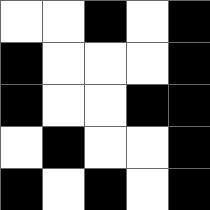[["white", "white", "black", "white", "black"], ["black", "white", "white", "white", "black"], ["black", "white", "white", "black", "black"], ["white", "black", "white", "white", "black"], ["black", "white", "black", "white", "black"]]